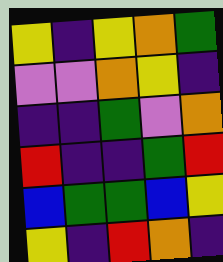[["yellow", "indigo", "yellow", "orange", "green"], ["violet", "violet", "orange", "yellow", "indigo"], ["indigo", "indigo", "green", "violet", "orange"], ["red", "indigo", "indigo", "green", "red"], ["blue", "green", "green", "blue", "yellow"], ["yellow", "indigo", "red", "orange", "indigo"]]